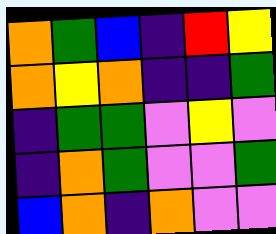[["orange", "green", "blue", "indigo", "red", "yellow"], ["orange", "yellow", "orange", "indigo", "indigo", "green"], ["indigo", "green", "green", "violet", "yellow", "violet"], ["indigo", "orange", "green", "violet", "violet", "green"], ["blue", "orange", "indigo", "orange", "violet", "violet"]]